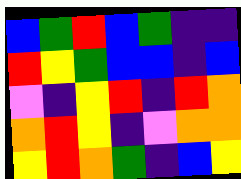[["blue", "green", "red", "blue", "green", "indigo", "indigo"], ["red", "yellow", "green", "blue", "blue", "indigo", "blue"], ["violet", "indigo", "yellow", "red", "indigo", "red", "orange"], ["orange", "red", "yellow", "indigo", "violet", "orange", "orange"], ["yellow", "red", "orange", "green", "indigo", "blue", "yellow"]]